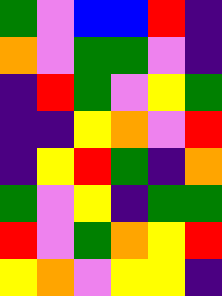[["green", "violet", "blue", "blue", "red", "indigo"], ["orange", "violet", "green", "green", "violet", "indigo"], ["indigo", "red", "green", "violet", "yellow", "green"], ["indigo", "indigo", "yellow", "orange", "violet", "red"], ["indigo", "yellow", "red", "green", "indigo", "orange"], ["green", "violet", "yellow", "indigo", "green", "green"], ["red", "violet", "green", "orange", "yellow", "red"], ["yellow", "orange", "violet", "yellow", "yellow", "indigo"]]